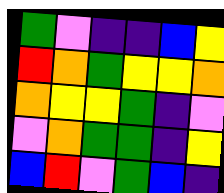[["green", "violet", "indigo", "indigo", "blue", "yellow"], ["red", "orange", "green", "yellow", "yellow", "orange"], ["orange", "yellow", "yellow", "green", "indigo", "violet"], ["violet", "orange", "green", "green", "indigo", "yellow"], ["blue", "red", "violet", "green", "blue", "indigo"]]